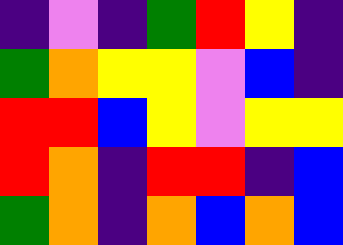[["indigo", "violet", "indigo", "green", "red", "yellow", "indigo"], ["green", "orange", "yellow", "yellow", "violet", "blue", "indigo"], ["red", "red", "blue", "yellow", "violet", "yellow", "yellow"], ["red", "orange", "indigo", "red", "red", "indigo", "blue"], ["green", "orange", "indigo", "orange", "blue", "orange", "blue"]]